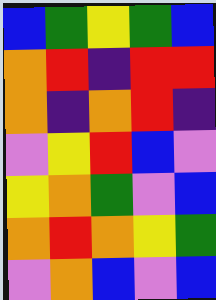[["blue", "green", "yellow", "green", "blue"], ["orange", "red", "indigo", "red", "red"], ["orange", "indigo", "orange", "red", "indigo"], ["violet", "yellow", "red", "blue", "violet"], ["yellow", "orange", "green", "violet", "blue"], ["orange", "red", "orange", "yellow", "green"], ["violet", "orange", "blue", "violet", "blue"]]